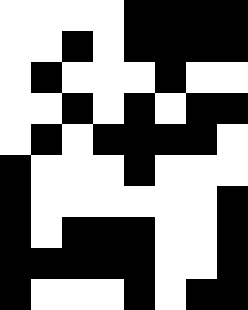[["white", "white", "white", "white", "black", "black", "black", "black"], ["white", "white", "black", "white", "black", "black", "black", "black"], ["white", "black", "white", "white", "white", "black", "white", "white"], ["white", "white", "black", "white", "black", "white", "black", "black"], ["white", "black", "white", "black", "black", "black", "black", "white"], ["black", "white", "white", "white", "black", "white", "white", "white"], ["black", "white", "white", "white", "white", "white", "white", "black"], ["black", "white", "black", "black", "black", "white", "white", "black"], ["black", "black", "black", "black", "black", "white", "white", "black"], ["black", "white", "white", "white", "black", "white", "black", "black"]]